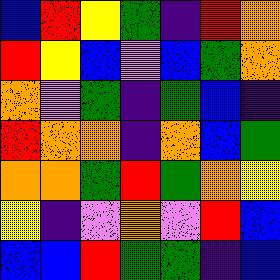[["blue", "red", "yellow", "green", "indigo", "red", "orange"], ["red", "yellow", "blue", "violet", "blue", "green", "orange"], ["orange", "violet", "green", "indigo", "green", "blue", "indigo"], ["red", "orange", "orange", "indigo", "orange", "blue", "green"], ["orange", "orange", "green", "red", "green", "orange", "yellow"], ["yellow", "indigo", "violet", "orange", "violet", "red", "blue"], ["blue", "blue", "red", "green", "green", "indigo", "blue"]]